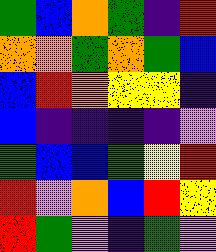[["green", "blue", "orange", "green", "indigo", "red"], ["orange", "orange", "green", "orange", "green", "blue"], ["blue", "red", "orange", "yellow", "yellow", "indigo"], ["blue", "indigo", "indigo", "indigo", "indigo", "violet"], ["green", "blue", "blue", "green", "yellow", "red"], ["red", "violet", "orange", "blue", "red", "yellow"], ["red", "green", "violet", "indigo", "green", "violet"]]